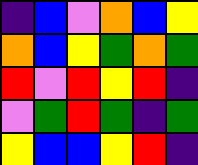[["indigo", "blue", "violet", "orange", "blue", "yellow"], ["orange", "blue", "yellow", "green", "orange", "green"], ["red", "violet", "red", "yellow", "red", "indigo"], ["violet", "green", "red", "green", "indigo", "green"], ["yellow", "blue", "blue", "yellow", "red", "indigo"]]